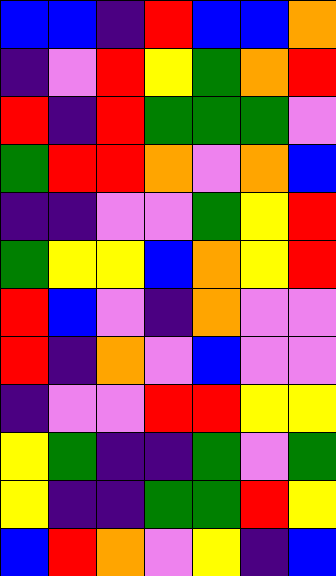[["blue", "blue", "indigo", "red", "blue", "blue", "orange"], ["indigo", "violet", "red", "yellow", "green", "orange", "red"], ["red", "indigo", "red", "green", "green", "green", "violet"], ["green", "red", "red", "orange", "violet", "orange", "blue"], ["indigo", "indigo", "violet", "violet", "green", "yellow", "red"], ["green", "yellow", "yellow", "blue", "orange", "yellow", "red"], ["red", "blue", "violet", "indigo", "orange", "violet", "violet"], ["red", "indigo", "orange", "violet", "blue", "violet", "violet"], ["indigo", "violet", "violet", "red", "red", "yellow", "yellow"], ["yellow", "green", "indigo", "indigo", "green", "violet", "green"], ["yellow", "indigo", "indigo", "green", "green", "red", "yellow"], ["blue", "red", "orange", "violet", "yellow", "indigo", "blue"]]